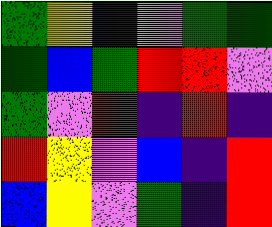[["green", "yellow", "indigo", "violet", "green", "green"], ["green", "blue", "green", "red", "red", "violet"], ["green", "violet", "red", "indigo", "red", "indigo"], ["red", "yellow", "violet", "blue", "indigo", "red"], ["blue", "yellow", "violet", "green", "indigo", "red"]]